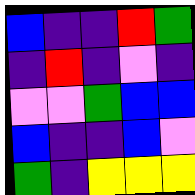[["blue", "indigo", "indigo", "red", "green"], ["indigo", "red", "indigo", "violet", "indigo"], ["violet", "violet", "green", "blue", "blue"], ["blue", "indigo", "indigo", "blue", "violet"], ["green", "indigo", "yellow", "yellow", "yellow"]]